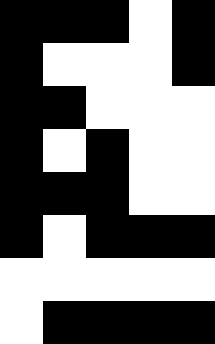[["black", "black", "black", "white", "black"], ["black", "white", "white", "white", "black"], ["black", "black", "white", "white", "white"], ["black", "white", "black", "white", "white"], ["black", "black", "black", "white", "white"], ["black", "white", "black", "black", "black"], ["white", "white", "white", "white", "white"], ["white", "black", "black", "black", "black"]]